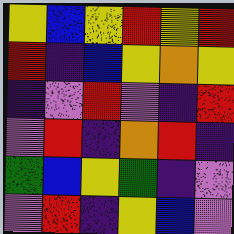[["yellow", "blue", "yellow", "red", "yellow", "red"], ["red", "indigo", "blue", "yellow", "orange", "yellow"], ["indigo", "violet", "red", "violet", "indigo", "red"], ["violet", "red", "indigo", "orange", "red", "indigo"], ["green", "blue", "yellow", "green", "indigo", "violet"], ["violet", "red", "indigo", "yellow", "blue", "violet"]]